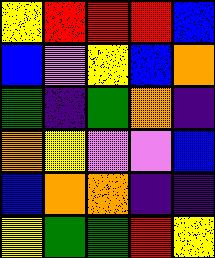[["yellow", "red", "red", "red", "blue"], ["blue", "violet", "yellow", "blue", "orange"], ["green", "indigo", "green", "orange", "indigo"], ["orange", "yellow", "violet", "violet", "blue"], ["blue", "orange", "orange", "indigo", "indigo"], ["yellow", "green", "green", "red", "yellow"]]